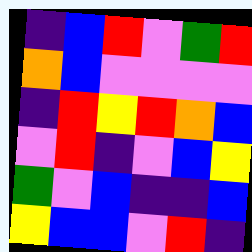[["indigo", "blue", "red", "violet", "green", "red"], ["orange", "blue", "violet", "violet", "violet", "violet"], ["indigo", "red", "yellow", "red", "orange", "blue"], ["violet", "red", "indigo", "violet", "blue", "yellow"], ["green", "violet", "blue", "indigo", "indigo", "blue"], ["yellow", "blue", "blue", "violet", "red", "indigo"]]